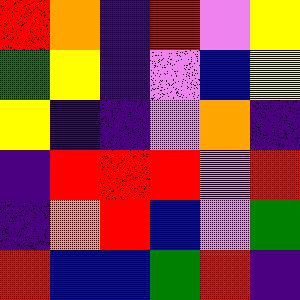[["red", "orange", "indigo", "red", "violet", "yellow"], ["green", "yellow", "indigo", "violet", "blue", "yellow"], ["yellow", "indigo", "indigo", "violet", "orange", "indigo"], ["indigo", "red", "red", "red", "violet", "red"], ["indigo", "orange", "red", "blue", "violet", "green"], ["red", "blue", "blue", "green", "red", "indigo"]]